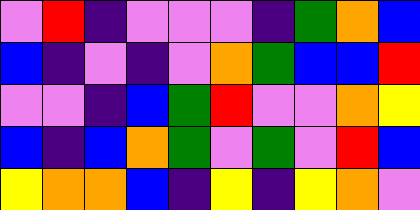[["violet", "red", "indigo", "violet", "violet", "violet", "indigo", "green", "orange", "blue"], ["blue", "indigo", "violet", "indigo", "violet", "orange", "green", "blue", "blue", "red"], ["violet", "violet", "indigo", "blue", "green", "red", "violet", "violet", "orange", "yellow"], ["blue", "indigo", "blue", "orange", "green", "violet", "green", "violet", "red", "blue"], ["yellow", "orange", "orange", "blue", "indigo", "yellow", "indigo", "yellow", "orange", "violet"]]